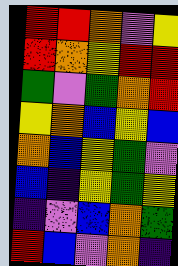[["red", "red", "orange", "violet", "yellow"], ["red", "orange", "yellow", "red", "red"], ["green", "violet", "green", "orange", "red"], ["yellow", "orange", "blue", "yellow", "blue"], ["orange", "blue", "yellow", "green", "violet"], ["blue", "indigo", "yellow", "green", "yellow"], ["indigo", "violet", "blue", "orange", "green"], ["red", "blue", "violet", "orange", "indigo"]]